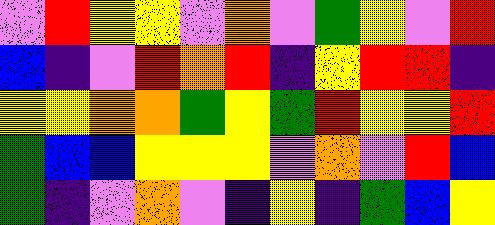[["violet", "red", "yellow", "yellow", "violet", "orange", "violet", "green", "yellow", "violet", "red"], ["blue", "indigo", "violet", "red", "orange", "red", "indigo", "yellow", "red", "red", "indigo"], ["yellow", "yellow", "orange", "orange", "green", "yellow", "green", "red", "yellow", "yellow", "red"], ["green", "blue", "blue", "yellow", "yellow", "yellow", "violet", "orange", "violet", "red", "blue"], ["green", "indigo", "violet", "orange", "violet", "indigo", "yellow", "indigo", "green", "blue", "yellow"]]